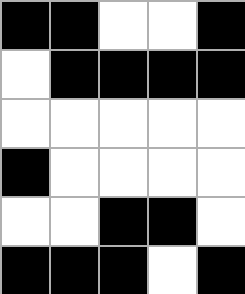[["black", "black", "white", "white", "black"], ["white", "black", "black", "black", "black"], ["white", "white", "white", "white", "white"], ["black", "white", "white", "white", "white"], ["white", "white", "black", "black", "white"], ["black", "black", "black", "white", "black"]]